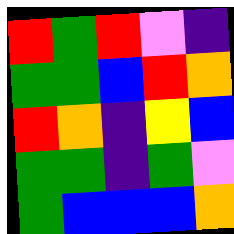[["red", "green", "red", "violet", "indigo"], ["green", "green", "blue", "red", "orange"], ["red", "orange", "indigo", "yellow", "blue"], ["green", "green", "indigo", "green", "violet"], ["green", "blue", "blue", "blue", "orange"]]